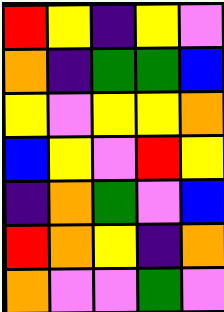[["red", "yellow", "indigo", "yellow", "violet"], ["orange", "indigo", "green", "green", "blue"], ["yellow", "violet", "yellow", "yellow", "orange"], ["blue", "yellow", "violet", "red", "yellow"], ["indigo", "orange", "green", "violet", "blue"], ["red", "orange", "yellow", "indigo", "orange"], ["orange", "violet", "violet", "green", "violet"]]